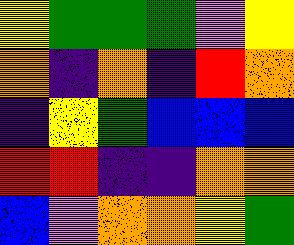[["yellow", "green", "green", "green", "violet", "yellow"], ["orange", "indigo", "orange", "indigo", "red", "orange"], ["indigo", "yellow", "green", "blue", "blue", "blue"], ["red", "red", "indigo", "indigo", "orange", "orange"], ["blue", "violet", "orange", "orange", "yellow", "green"]]